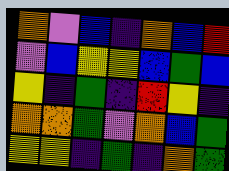[["orange", "violet", "blue", "indigo", "orange", "blue", "red"], ["violet", "blue", "yellow", "yellow", "blue", "green", "blue"], ["yellow", "indigo", "green", "indigo", "red", "yellow", "indigo"], ["orange", "orange", "green", "violet", "orange", "blue", "green"], ["yellow", "yellow", "indigo", "green", "indigo", "orange", "green"]]